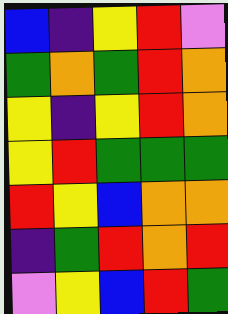[["blue", "indigo", "yellow", "red", "violet"], ["green", "orange", "green", "red", "orange"], ["yellow", "indigo", "yellow", "red", "orange"], ["yellow", "red", "green", "green", "green"], ["red", "yellow", "blue", "orange", "orange"], ["indigo", "green", "red", "orange", "red"], ["violet", "yellow", "blue", "red", "green"]]